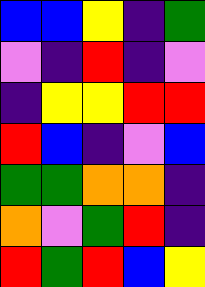[["blue", "blue", "yellow", "indigo", "green"], ["violet", "indigo", "red", "indigo", "violet"], ["indigo", "yellow", "yellow", "red", "red"], ["red", "blue", "indigo", "violet", "blue"], ["green", "green", "orange", "orange", "indigo"], ["orange", "violet", "green", "red", "indigo"], ["red", "green", "red", "blue", "yellow"]]